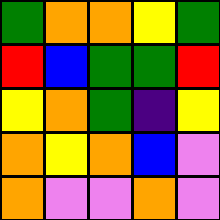[["green", "orange", "orange", "yellow", "green"], ["red", "blue", "green", "green", "red"], ["yellow", "orange", "green", "indigo", "yellow"], ["orange", "yellow", "orange", "blue", "violet"], ["orange", "violet", "violet", "orange", "violet"]]